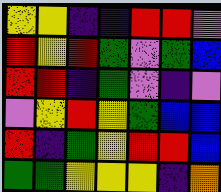[["yellow", "yellow", "indigo", "indigo", "red", "red", "violet"], ["red", "yellow", "red", "green", "violet", "green", "blue"], ["red", "red", "indigo", "green", "violet", "indigo", "violet"], ["violet", "yellow", "red", "yellow", "green", "blue", "blue"], ["red", "indigo", "green", "yellow", "red", "red", "blue"], ["green", "green", "yellow", "yellow", "yellow", "indigo", "orange"]]